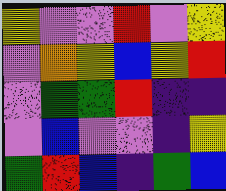[["yellow", "violet", "violet", "red", "violet", "yellow"], ["violet", "orange", "yellow", "blue", "yellow", "red"], ["violet", "green", "green", "red", "indigo", "indigo"], ["violet", "blue", "violet", "violet", "indigo", "yellow"], ["green", "red", "blue", "indigo", "green", "blue"]]